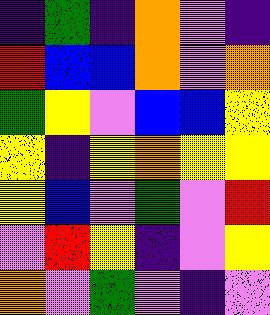[["indigo", "green", "indigo", "orange", "violet", "indigo"], ["red", "blue", "blue", "orange", "violet", "orange"], ["green", "yellow", "violet", "blue", "blue", "yellow"], ["yellow", "indigo", "yellow", "orange", "yellow", "yellow"], ["yellow", "blue", "violet", "green", "violet", "red"], ["violet", "red", "yellow", "indigo", "violet", "yellow"], ["orange", "violet", "green", "violet", "indigo", "violet"]]